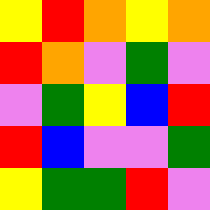[["yellow", "red", "orange", "yellow", "orange"], ["red", "orange", "violet", "green", "violet"], ["violet", "green", "yellow", "blue", "red"], ["red", "blue", "violet", "violet", "green"], ["yellow", "green", "green", "red", "violet"]]